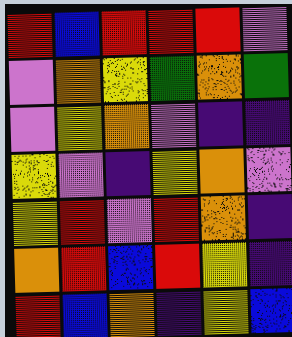[["red", "blue", "red", "red", "red", "violet"], ["violet", "orange", "yellow", "green", "orange", "green"], ["violet", "yellow", "orange", "violet", "indigo", "indigo"], ["yellow", "violet", "indigo", "yellow", "orange", "violet"], ["yellow", "red", "violet", "red", "orange", "indigo"], ["orange", "red", "blue", "red", "yellow", "indigo"], ["red", "blue", "orange", "indigo", "yellow", "blue"]]